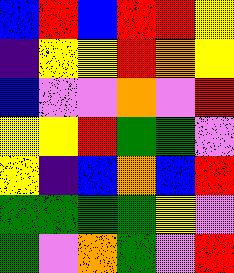[["blue", "red", "blue", "red", "red", "yellow"], ["indigo", "yellow", "yellow", "red", "orange", "yellow"], ["blue", "violet", "violet", "orange", "violet", "red"], ["yellow", "yellow", "red", "green", "green", "violet"], ["yellow", "indigo", "blue", "orange", "blue", "red"], ["green", "green", "green", "green", "yellow", "violet"], ["green", "violet", "orange", "green", "violet", "red"]]